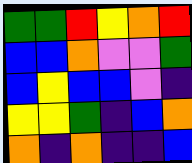[["green", "green", "red", "yellow", "orange", "red"], ["blue", "blue", "orange", "violet", "violet", "green"], ["blue", "yellow", "blue", "blue", "violet", "indigo"], ["yellow", "yellow", "green", "indigo", "blue", "orange"], ["orange", "indigo", "orange", "indigo", "indigo", "blue"]]